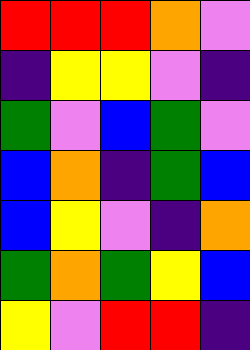[["red", "red", "red", "orange", "violet"], ["indigo", "yellow", "yellow", "violet", "indigo"], ["green", "violet", "blue", "green", "violet"], ["blue", "orange", "indigo", "green", "blue"], ["blue", "yellow", "violet", "indigo", "orange"], ["green", "orange", "green", "yellow", "blue"], ["yellow", "violet", "red", "red", "indigo"]]